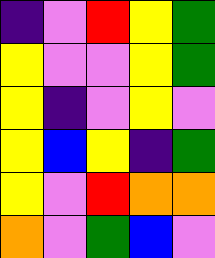[["indigo", "violet", "red", "yellow", "green"], ["yellow", "violet", "violet", "yellow", "green"], ["yellow", "indigo", "violet", "yellow", "violet"], ["yellow", "blue", "yellow", "indigo", "green"], ["yellow", "violet", "red", "orange", "orange"], ["orange", "violet", "green", "blue", "violet"]]